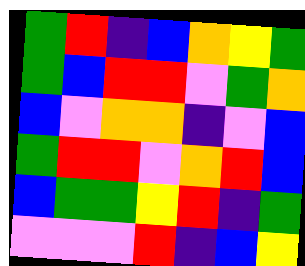[["green", "red", "indigo", "blue", "orange", "yellow", "green"], ["green", "blue", "red", "red", "violet", "green", "orange"], ["blue", "violet", "orange", "orange", "indigo", "violet", "blue"], ["green", "red", "red", "violet", "orange", "red", "blue"], ["blue", "green", "green", "yellow", "red", "indigo", "green"], ["violet", "violet", "violet", "red", "indigo", "blue", "yellow"]]